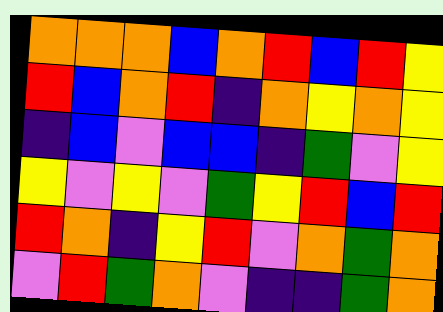[["orange", "orange", "orange", "blue", "orange", "red", "blue", "red", "yellow"], ["red", "blue", "orange", "red", "indigo", "orange", "yellow", "orange", "yellow"], ["indigo", "blue", "violet", "blue", "blue", "indigo", "green", "violet", "yellow"], ["yellow", "violet", "yellow", "violet", "green", "yellow", "red", "blue", "red"], ["red", "orange", "indigo", "yellow", "red", "violet", "orange", "green", "orange"], ["violet", "red", "green", "orange", "violet", "indigo", "indigo", "green", "orange"]]